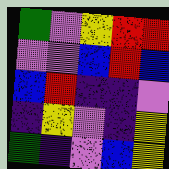[["green", "violet", "yellow", "red", "red"], ["violet", "violet", "blue", "red", "blue"], ["blue", "red", "indigo", "indigo", "violet"], ["indigo", "yellow", "violet", "indigo", "yellow"], ["green", "indigo", "violet", "blue", "yellow"]]